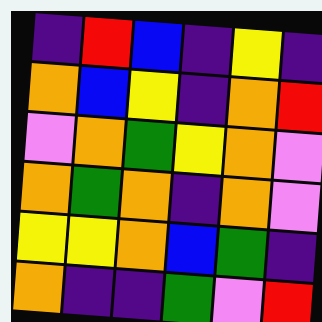[["indigo", "red", "blue", "indigo", "yellow", "indigo"], ["orange", "blue", "yellow", "indigo", "orange", "red"], ["violet", "orange", "green", "yellow", "orange", "violet"], ["orange", "green", "orange", "indigo", "orange", "violet"], ["yellow", "yellow", "orange", "blue", "green", "indigo"], ["orange", "indigo", "indigo", "green", "violet", "red"]]